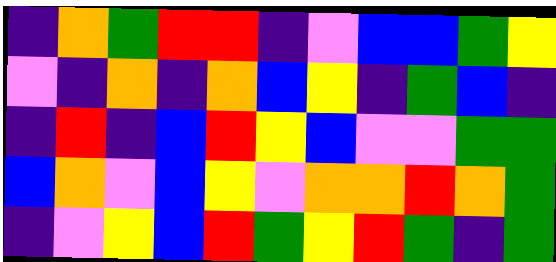[["indigo", "orange", "green", "red", "red", "indigo", "violet", "blue", "blue", "green", "yellow"], ["violet", "indigo", "orange", "indigo", "orange", "blue", "yellow", "indigo", "green", "blue", "indigo"], ["indigo", "red", "indigo", "blue", "red", "yellow", "blue", "violet", "violet", "green", "green"], ["blue", "orange", "violet", "blue", "yellow", "violet", "orange", "orange", "red", "orange", "green"], ["indigo", "violet", "yellow", "blue", "red", "green", "yellow", "red", "green", "indigo", "green"]]